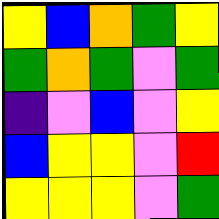[["yellow", "blue", "orange", "green", "yellow"], ["green", "orange", "green", "violet", "green"], ["indigo", "violet", "blue", "violet", "yellow"], ["blue", "yellow", "yellow", "violet", "red"], ["yellow", "yellow", "yellow", "violet", "green"]]